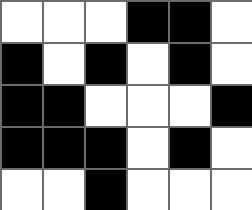[["white", "white", "white", "black", "black", "white"], ["black", "white", "black", "white", "black", "white"], ["black", "black", "white", "white", "white", "black"], ["black", "black", "black", "white", "black", "white"], ["white", "white", "black", "white", "white", "white"]]